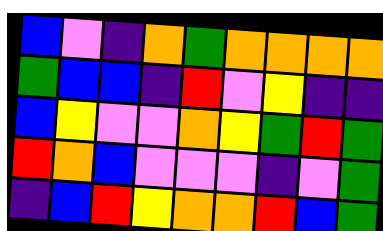[["blue", "violet", "indigo", "orange", "green", "orange", "orange", "orange", "orange"], ["green", "blue", "blue", "indigo", "red", "violet", "yellow", "indigo", "indigo"], ["blue", "yellow", "violet", "violet", "orange", "yellow", "green", "red", "green"], ["red", "orange", "blue", "violet", "violet", "violet", "indigo", "violet", "green"], ["indigo", "blue", "red", "yellow", "orange", "orange", "red", "blue", "green"]]